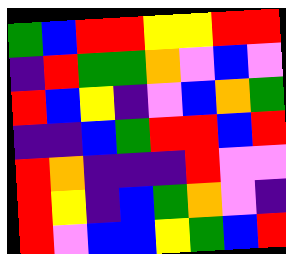[["green", "blue", "red", "red", "yellow", "yellow", "red", "red"], ["indigo", "red", "green", "green", "orange", "violet", "blue", "violet"], ["red", "blue", "yellow", "indigo", "violet", "blue", "orange", "green"], ["indigo", "indigo", "blue", "green", "red", "red", "blue", "red"], ["red", "orange", "indigo", "indigo", "indigo", "red", "violet", "violet"], ["red", "yellow", "indigo", "blue", "green", "orange", "violet", "indigo"], ["red", "violet", "blue", "blue", "yellow", "green", "blue", "red"]]